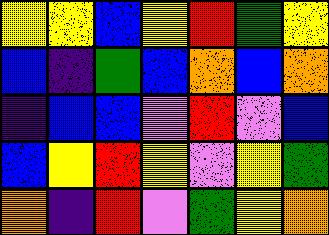[["yellow", "yellow", "blue", "yellow", "red", "green", "yellow"], ["blue", "indigo", "green", "blue", "orange", "blue", "orange"], ["indigo", "blue", "blue", "violet", "red", "violet", "blue"], ["blue", "yellow", "red", "yellow", "violet", "yellow", "green"], ["orange", "indigo", "red", "violet", "green", "yellow", "orange"]]